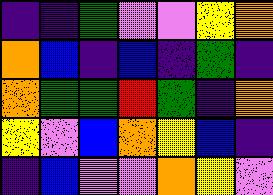[["indigo", "indigo", "green", "violet", "violet", "yellow", "orange"], ["orange", "blue", "indigo", "blue", "indigo", "green", "indigo"], ["orange", "green", "green", "red", "green", "indigo", "orange"], ["yellow", "violet", "blue", "orange", "yellow", "blue", "indigo"], ["indigo", "blue", "violet", "violet", "orange", "yellow", "violet"]]